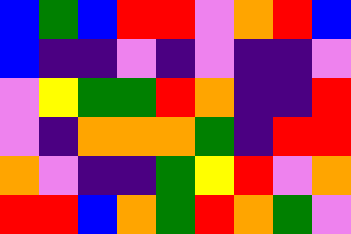[["blue", "green", "blue", "red", "red", "violet", "orange", "red", "blue"], ["blue", "indigo", "indigo", "violet", "indigo", "violet", "indigo", "indigo", "violet"], ["violet", "yellow", "green", "green", "red", "orange", "indigo", "indigo", "red"], ["violet", "indigo", "orange", "orange", "orange", "green", "indigo", "red", "red"], ["orange", "violet", "indigo", "indigo", "green", "yellow", "red", "violet", "orange"], ["red", "red", "blue", "orange", "green", "red", "orange", "green", "violet"]]